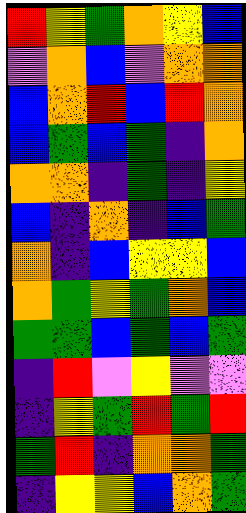[["red", "yellow", "green", "orange", "yellow", "blue"], ["violet", "orange", "blue", "violet", "orange", "orange"], ["blue", "orange", "red", "blue", "red", "orange"], ["blue", "green", "blue", "green", "indigo", "orange"], ["orange", "orange", "indigo", "green", "indigo", "yellow"], ["blue", "indigo", "orange", "indigo", "blue", "green"], ["orange", "indigo", "blue", "yellow", "yellow", "blue"], ["orange", "green", "yellow", "green", "orange", "blue"], ["green", "green", "blue", "green", "blue", "green"], ["indigo", "red", "violet", "yellow", "violet", "violet"], ["indigo", "yellow", "green", "red", "green", "red"], ["green", "red", "indigo", "orange", "orange", "green"], ["indigo", "yellow", "yellow", "blue", "orange", "green"]]